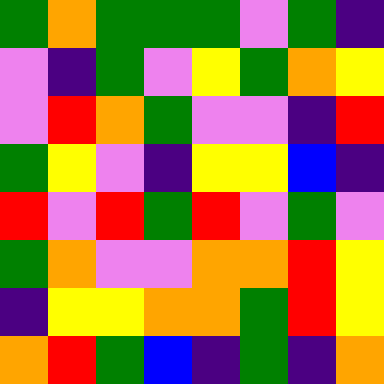[["green", "orange", "green", "green", "green", "violet", "green", "indigo"], ["violet", "indigo", "green", "violet", "yellow", "green", "orange", "yellow"], ["violet", "red", "orange", "green", "violet", "violet", "indigo", "red"], ["green", "yellow", "violet", "indigo", "yellow", "yellow", "blue", "indigo"], ["red", "violet", "red", "green", "red", "violet", "green", "violet"], ["green", "orange", "violet", "violet", "orange", "orange", "red", "yellow"], ["indigo", "yellow", "yellow", "orange", "orange", "green", "red", "yellow"], ["orange", "red", "green", "blue", "indigo", "green", "indigo", "orange"]]